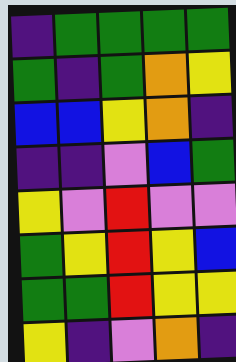[["indigo", "green", "green", "green", "green"], ["green", "indigo", "green", "orange", "yellow"], ["blue", "blue", "yellow", "orange", "indigo"], ["indigo", "indigo", "violet", "blue", "green"], ["yellow", "violet", "red", "violet", "violet"], ["green", "yellow", "red", "yellow", "blue"], ["green", "green", "red", "yellow", "yellow"], ["yellow", "indigo", "violet", "orange", "indigo"]]